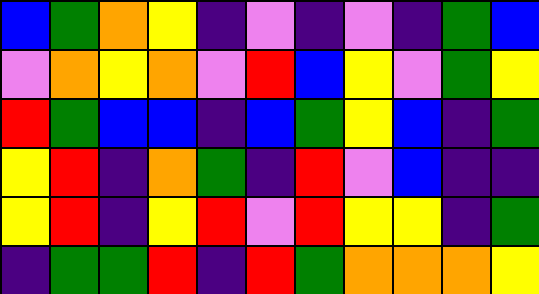[["blue", "green", "orange", "yellow", "indigo", "violet", "indigo", "violet", "indigo", "green", "blue"], ["violet", "orange", "yellow", "orange", "violet", "red", "blue", "yellow", "violet", "green", "yellow"], ["red", "green", "blue", "blue", "indigo", "blue", "green", "yellow", "blue", "indigo", "green"], ["yellow", "red", "indigo", "orange", "green", "indigo", "red", "violet", "blue", "indigo", "indigo"], ["yellow", "red", "indigo", "yellow", "red", "violet", "red", "yellow", "yellow", "indigo", "green"], ["indigo", "green", "green", "red", "indigo", "red", "green", "orange", "orange", "orange", "yellow"]]